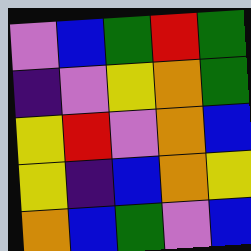[["violet", "blue", "green", "red", "green"], ["indigo", "violet", "yellow", "orange", "green"], ["yellow", "red", "violet", "orange", "blue"], ["yellow", "indigo", "blue", "orange", "yellow"], ["orange", "blue", "green", "violet", "blue"]]